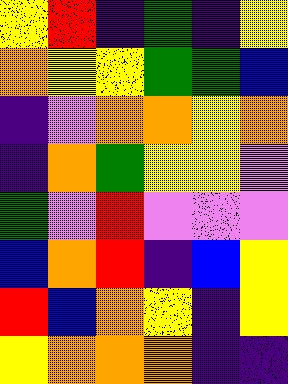[["yellow", "red", "indigo", "green", "indigo", "yellow"], ["orange", "yellow", "yellow", "green", "green", "blue"], ["indigo", "violet", "orange", "orange", "yellow", "orange"], ["indigo", "orange", "green", "yellow", "yellow", "violet"], ["green", "violet", "red", "violet", "violet", "violet"], ["blue", "orange", "red", "indigo", "blue", "yellow"], ["red", "blue", "orange", "yellow", "indigo", "yellow"], ["yellow", "orange", "orange", "orange", "indigo", "indigo"]]